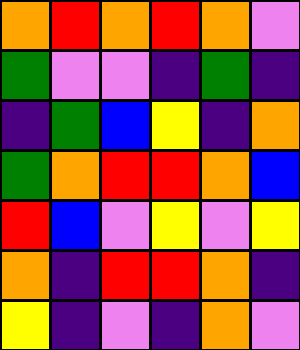[["orange", "red", "orange", "red", "orange", "violet"], ["green", "violet", "violet", "indigo", "green", "indigo"], ["indigo", "green", "blue", "yellow", "indigo", "orange"], ["green", "orange", "red", "red", "orange", "blue"], ["red", "blue", "violet", "yellow", "violet", "yellow"], ["orange", "indigo", "red", "red", "orange", "indigo"], ["yellow", "indigo", "violet", "indigo", "orange", "violet"]]